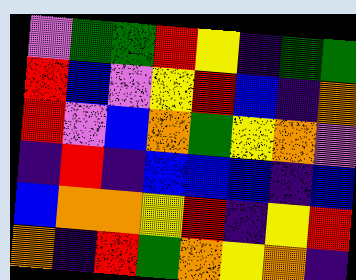[["violet", "green", "green", "red", "yellow", "indigo", "green", "green"], ["red", "blue", "violet", "yellow", "red", "blue", "indigo", "orange"], ["red", "violet", "blue", "orange", "green", "yellow", "orange", "violet"], ["indigo", "red", "indigo", "blue", "blue", "blue", "indigo", "blue"], ["blue", "orange", "orange", "yellow", "red", "indigo", "yellow", "red"], ["orange", "indigo", "red", "green", "orange", "yellow", "orange", "indigo"]]